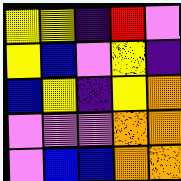[["yellow", "yellow", "indigo", "red", "violet"], ["yellow", "blue", "violet", "yellow", "indigo"], ["blue", "yellow", "indigo", "yellow", "orange"], ["violet", "violet", "violet", "orange", "orange"], ["violet", "blue", "blue", "orange", "orange"]]